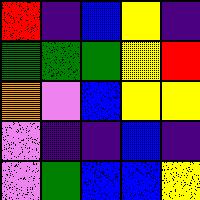[["red", "indigo", "blue", "yellow", "indigo"], ["green", "green", "green", "yellow", "red"], ["orange", "violet", "blue", "yellow", "yellow"], ["violet", "indigo", "indigo", "blue", "indigo"], ["violet", "green", "blue", "blue", "yellow"]]